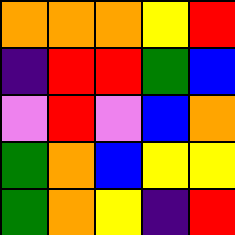[["orange", "orange", "orange", "yellow", "red"], ["indigo", "red", "red", "green", "blue"], ["violet", "red", "violet", "blue", "orange"], ["green", "orange", "blue", "yellow", "yellow"], ["green", "orange", "yellow", "indigo", "red"]]